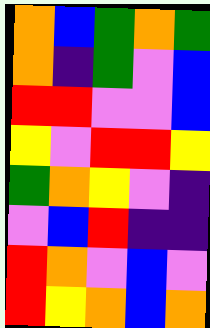[["orange", "blue", "green", "orange", "green"], ["orange", "indigo", "green", "violet", "blue"], ["red", "red", "violet", "violet", "blue"], ["yellow", "violet", "red", "red", "yellow"], ["green", "orange", "yellow", "violet", "indigo"], ["violet", "blue", "red", "indigo", "indigo"], ["red", "orange", "violet", "blue", "violet"], ["red", "yellow", "orange", "blue", "orange"]]